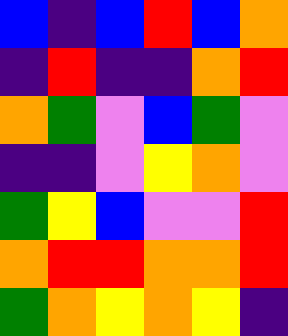[["blue", "indigo", "blue", "red", "blue", "orange"], ["indigo", "red", "indigo", "indigo", "orange", "red"], ["orange", "green", "violet", "blue", "green", "violet"], ["indigo", "indigo", "violet", "yellow", "orange", "violet"], ["green", "yellow", "blue", "violet", "violet", "red"], ["orange", "red", "red", "orange", "orange", "red"], ["green", "orange", "yellow", "orange", "yellow", "indigo"]]